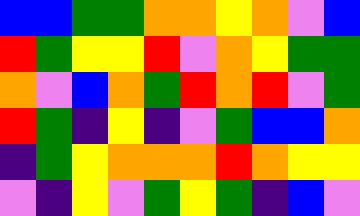[["blue", "blue", "green", "green", "orange", "orange", "yellow", "orange", "violet", "blue"], ["red", "green", "yellow", "yellow", "red", "violet", "orange", "yellow", "green", "green"], ["orange", "violet", "blue", "orange", "green", "red", "orange", "red", "violet", "green"], ["red", "green", "indigo", "yellow", "indigo", "violet", "green", "blue", "blue", "orange"], ["indigo", "green", "yellow", "orange", "orange", "orange", "red", "orange", "yellow", "yellow"], ["violet", "indigo", "yellow", "violet", "green", "yellow", "green", "indigo", "blue", "violet"]]